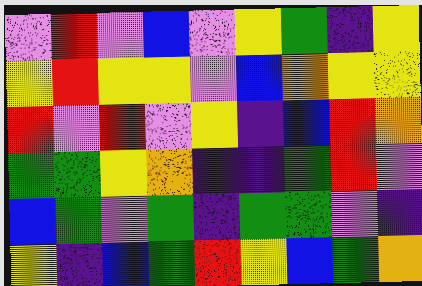[["violet", "red", "violet", "blue", "violet", "yellow", "green", "indigo", "yellow"], ["yellow", "red", "yellow", "yellow", "violet", "blue", "orange", "yellow", "yellow"], ["red", "violet", "red", "violet", "yellow", "indigo", "blue", "red", "orange"], ["green", "green", "yellow", "orange", "indigo", "indigo", "green", "red", "violet"], ["blue", "green", "violet", "green", "indigo", "green", "green", "violet", "indigo"], ["yellow", "indigo", "blue", "green", "red", "yellow", "blue", "green", "orange"]]